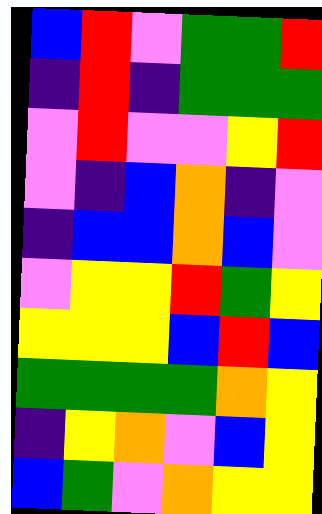[["blue", "red", "violet", "green", "green", "red"], ["indigo", "red", "indigo", "green", "green", "green"], ["violet", "red", "violet", "violet", "yellow", "red"], ["violet", "indigo", "blue", "orange", "indigo", "violet"], ["indigo", "blue", "blue", "orange", "blue", "violet"], ["violet", "yellow", "yellow", "red", "green", "yellow"], ["yellow", "yellow", "yellow", "blue", "red", "blue"], ["green", "green", "green", "green", "orange", "yellow"], ["indigo", "yellow", "orange", "violet", "blue", "yellow"], ["blue", "green", "violet", "orange", "yellow", "yellow"]]